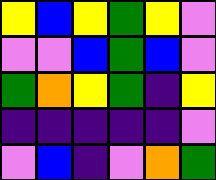[["yellow", "blue", "yellow", "green", "yellow", "violet"], ["violet", "violet", "blue", "green", "blue", "violet"], ["green", "orange", "yellow", "green", "indigo", "yellow"], ["indigo", "indigo", "indigo", "indigo", "indigo", "violet"], ["violet", "blue", "indigo", "violet", "orange", "green"]]